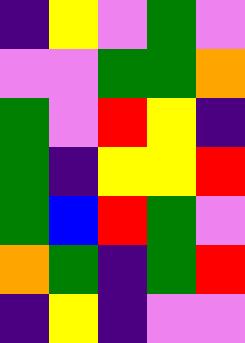[["indigo", "yellow", "violet", "green", "violet"], ["violet", "violet", "green", "green", "orange"], ["green", "violet", "red", "yellow", "indigo"], ["green", "indigo", "yellow", "yellow", "red"], ["green", "blue", "red", "green", "violet"], ["orange", "green", "indigo", "green", "red"], ["indigo", "yellow", "indigo", "violet", "violet"]]